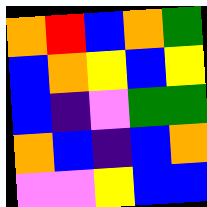[["orange", "red", "blue", "orange", "green"], ["blue", "orange", "yellow", "blue", "yellow"], ["blue", "indigo", "violet", "green", "green"], ["orange", "blue", "indigo", "blue", "orange"], ["violet", "violet", "yellow", "blue", "blue"]]